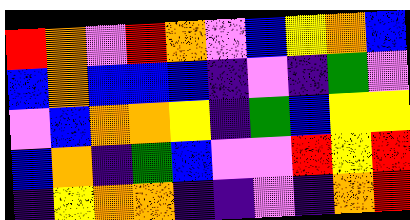[["red", "orange", "violet", "red", "orange", "violet", "blue", "yellow", "orange", "blue"], ["blue", "orange", "blue", "blue", "blue", "indigo", "violet", "indigo", "green", "violet"], ["violet", "blue", "orange", "orange", "yellow", "indigo", "green", "blue", "yellow", "yellow"], ["blue", "orange", "indigo", "green", "blue", "violet", "violet", "red", "yellow", "red"], ["indigo", "yellow", "orange", "orange", "indigo", "indigo", "violet", "indigo", "orange", "red"]]